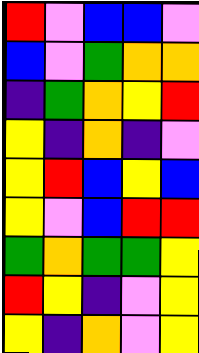[["red", "violet", "blue", "blue", "violet"], ["blue", "violet", "green", "orange", "orange"], ["indigo", "green", "orange", "yellow", "red"], ["yellow", "indigo", "orange", "indigo", "violet"], ["yellow", "red", "blue", "yellow", "blue"], ["yellow", "violet", "blue", "red", "red"], ["green", "orange", "green", "green", "yellow"], ["red", "yellow", "indigo", "violet", "yellow"], ["yellow", "indigo", "orange", "violet", "yellow"]]